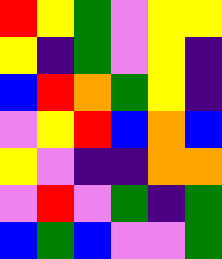[["red", "yellow", "green", "violet", "yellow", "yellow"], ["yellow", "indigo", "green", "violet", "yellow", "indigo"], ["blue", "red", "orange", "green", "yellow", "indigo"], ["violet", "yellow", "red", "blue", "orange", "blue"], ["yellow", "violet", "indigo", "indigo", "orange", "orange"], ["violet", "red", "violet", "green", "indigo", "green"], ["blue", "green", "blue", "violet", "violet", "green"]]